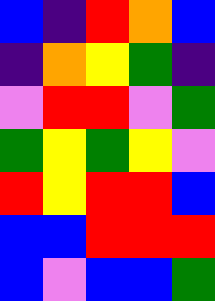[["blue", "indigo", "red", "orange", "blue"], ["indigo", "orange", "yellow", "green", "indigo"], ["violet", "red", "red", "violet", "green"], ["green", "yellow", "green", "yellow", "violet"], ["red", "yellow", "red", "red", "blue"], ["blue", "blue", "red", "red", "red"], ["blue", "violet", "blue", "blue", "green"]]